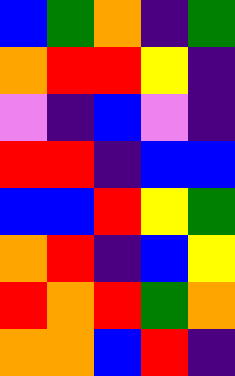[["blue", "green", "orange", "indigo", "green"], ["orange", "red", "red", "yellow", "indigo"], ["violet", "indigo", "blue", "violet", "indigo"], ["red", "red", "indigo", "blue", "blue"], ["blue", "blue", "red", "yellow", "green"], ["orange", "red", "indigo", "blue", "yellow"], ["red", "orange", "red", "green", "orange"], ["orange", "orange", "blue", "red", "indigo"]]